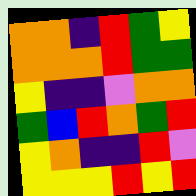[["orange", "orange", "indigo", "red", "green", "yellow"], ["orange", "orange", "orange", "red", "green", "green"], ["yellow", "indigo", "indigo", "violet", "orange", "orange"], ["green", "blue", "red", "orange", "green", "red"], ["yellow", "orange", "indigo", "indigo", "red", "violet"], ["yellow", "yellow", "yellow", "red", "yellow", "red"]]